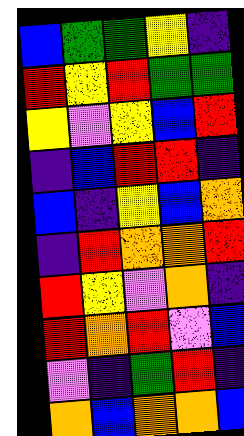[["blue", "green", "green", "yellow", "indigo"], ["red", "yellow", "red", "green", "green"], ["yellow", "violet", "yellow", "blue", "red"], ["indigo", "blue", "red", "red", "indigo"], ["blue", "indigo", "yellow", "blue", "orange"], ["indigo", "red", "orange", "orange", "red"], ["red", "yellow", "violet", "orange", "indigo"], ["red", "orange", "red", "violet", "blue"], ["violet", "indigo", "green", "red", "indigo"], ["orange", "blue", "orange", "orange", "blue"]]